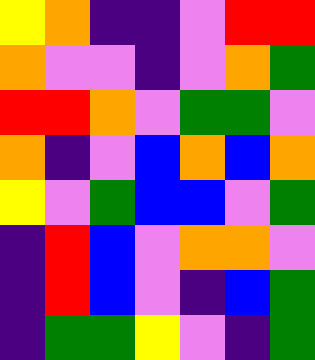[["yellow", "orange", "indigo", "indigo", "violet", "red", "red"], ["orange", "violet", "violet", "indigo", "violet", "orange", "green"], ["red", "red", "orange", "violet", "green", "green", "violet"], ["orange", "indigo", "violet", "blue", "orange", "blue", "orange"], ["yellow", "violet", "green", "blue", "blue", "violet", "green"], ["indigo", "red", "blue", "violet", "orange", "orange", "violet"], ["indigo", "red", "blue", "violet", "indigo", "blue", "green"], ["indigo", "green", "green", "yellow", "violet", "indigo", "green"]]